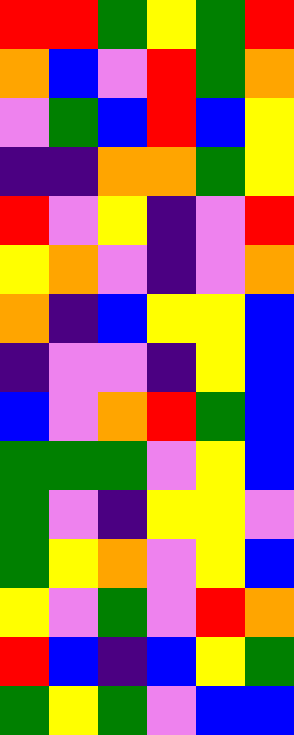[["red", "red", "green", "yellow", "green", "red"], ["orange", "blue", "violet", "red", "green", "orange"], ["violet", "green", "blue", "red", "blue", "yellow"], ["indigo", "indigo", "orange", "orange", "green", "yellow"], ["red", "violet", "yellow", "indigo", "violet", "red"], ["yellow", "orange", "violet", "indigo", "violet", "orange"], ["orange", "indigo", "blue", "yellow", "yellow", "blue"], ["indigo", "violet", "violet", "indigo", "yellow", "blue"], ["blue", "violet", "orange", "red", "green", "blue"], ["green", "green", "green", "violet", "yellow", "blue"], ["green", "violet", "indigo", "yellow", "yellow", "violet"], ["green", "yellow", "orange", "violet", "yellow", "blue"], ["yellow", "violet", "green", "violet", "red", "orange"], ["red", "blue", "indigo", "blue", "yellow", "green"], ["green", "yellow", "green", "violet", "blue", "blue"]]